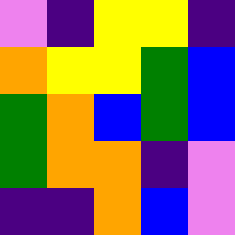[["violet", "indigo", "yellow", "yellow", "indigo"], ["orange", "yellow", "yellow", "green", "blue"], ["green", "orange", "blue", "green", "blue"], ["green", "orange", "orange", "indigo", "violet"], ["indigo", "indigo", "orange", "blue", "violet"]]